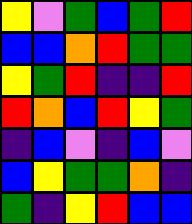[["yellow", "violet", "green", "blue", "green", "red"], ["blue", "blue", "orange", "red", "green", "green"], ["yellow", "green", "red", "indigo", "indigo", "red"], ["red", "orange", "blue", "red", "yellow", "green"], ["indigo", "blue", "violet", "indigo", "blue", "violet"], ["blue", "yellow", "green", "green", "orange", "indigo"], ["green", "indigo", "yellow", "red", "blue", "blue"]]